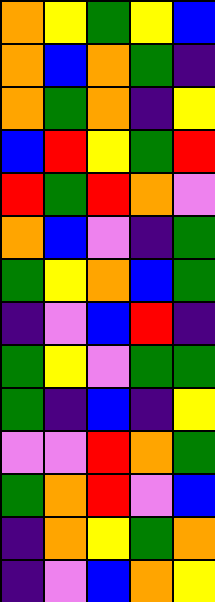[["orange", "yellow", "green", "yellow", "blue"], ["orange", "blue", "orange", "green", "indigo"], ["orange", "green", "orange", "indigo", "yellow"], ["blue", "red", "yellow", "green", "red"], ["red", "green", "red", "orange", "violet"], ["orange", "blue", "violet", "indigo", "green"], ["green", "yellow", "orange", "blue", "green"], ["indigo", "violet", "blue", "red", "indigo"], ["green", "yellow", "violet", "green", "green"], ["green", "indigo", "blue", "indigo", "yellow"], ["violet", "violet", "red", "orange", "green"], ["green", "orange", "red", "violet", "blue"], ["indigo", "orange", "yellow", "green", "orange"], ["indigo", "violet", "blue", "orange", "yellow"]]